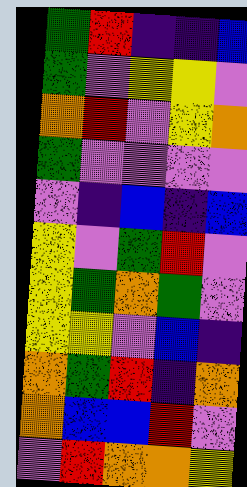[["green", "red", "indigo", "indigo", "blue"], ["green", "violet", "yellow", "yellow", "violet"], ["orange", "red", "violet", "yellow", "orange"], ["green", "violet", "violet", "violet", "violet"], ["violet", "indigo", "blue", "indigo", "blue"], ["yellow", "violet", "green", "red", "violet"], ["yellow", "green", "orange", "green", "violet"], ["yellow", "yellow", "violet", "blue", "indigo"], ["orange", "green", "red", "indigo", "orange"], ["orange", "blue", "blue", "red", "violet"], ["violet", "red", "orange", "orange", "yellow"]]